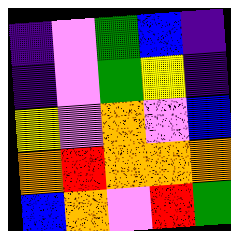[["indigo", "violet", "green", "blue", "indigo"], ["indigo", "violet", "green", "yellow", "indigo"], ["yellow", "violet", "orange", "violet", "blue"], ["orange", "red", "orange", "orange", "orange"], ["blue", "orange", "violet", "red", "green"]]